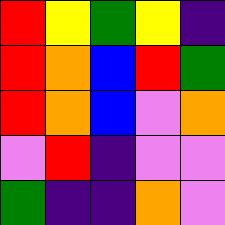[["red", "yellow", "green", "yellow", "indigo"], ["red", "orange", "blue", "red", "green"], ["red", "orange", "blue", "violet", "orange"], ["violet", "red", "indigo", "violet", "violet"], ["green", "indigo", "indigo", "orange", "violet"]]